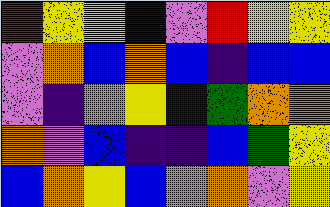[["red", "yellow", "yellow", "blue", "violet", "red", "yellow", "yellow"], ["violet", "orange", "blue", "orange", "blue", "indigo", "blue", "blue"], ["violet", "indigo", "violet", "yellow", "blue", "green", "orange", "orange"], ["orange", "violet", "blue", "indigo", "indigo", "blue", "green", "yellow"], ["blue", "orange", "yellow", "blue", "violet", "orange", "violet", "yellow"]]